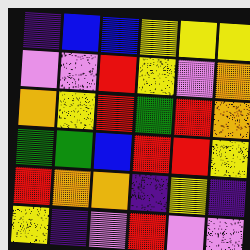[["indigo", "blue", "blue", "yellow", "yellow", "yellow"], ["violet", "violet", "red", "yellow", "violet", "orange"], ["orange", "yellow", "red", "green", "red", "orange"], ["green", "green", "blue", "red", "red", "yellow"], ["red", "orange", "orange", "indigo", "yellow", "indigo"], ["yellow", "indigo", "violet", "red", "violet", "violet"]]